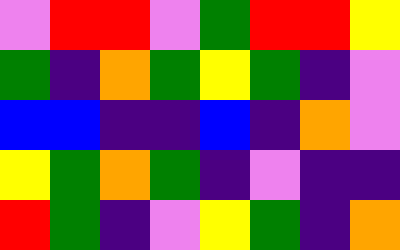[["violet", "red", "red", "violet", "green", "red", "red", "yellow"], ["green", "indigo", "orange", "green", "yellow", "green", "indigo", "violet"], ["blue", "blue", "indigo", "indigo", "blue", "indigo", "orange", "violet"], ["yellow", "green", "orange", "green", "indigo", "violet", "indigo", "indigo"], ["red", "green", "indigo", "violet", "yellow", "green", "indigo", "orange"]]